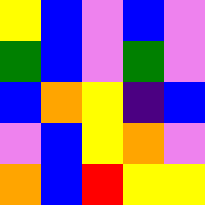[["yellow", "blue", "violet", "blue", "violet"], ["green", "blue", "violet", "green", "violet"], ["blue", "orange", "yellow", "indigo", "blue"], ["violet", "blue", "yellow", "orange", "violet"], ["orange", "blue", "red", "yellow", "yellow"]]